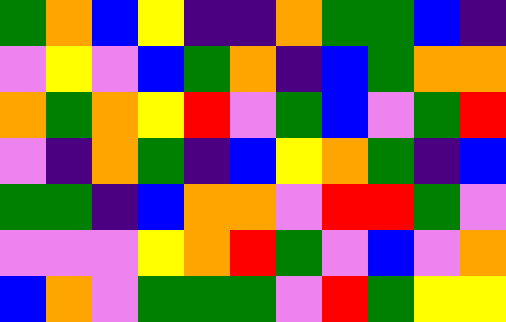[["green", "orange", "blue", "yellow", "indigo", "indigo", "orange", "green", "green", "blue", "indigo"], ["violet", "yellow", "violet", "blue", "green", "orange", "indigo", "blue", "green", "orange", "orange"], ["orange", "green", "orange", "yellow", "red", "violet", "green", "blue", "violet", "green", "red"], ["violet", "indigo", "orange", "green", "indigo", "blue", "yellow", "orange", "green", "indigo", "blue"], ["green", "green", "indigo", "blue", "orange", "orange", "violet", "red", "red", "green", "violet"], ["violet", "violet", "violet", "yellow", "orange", "red", "green", "violet", "blue", "violet", "orange"], ["blue", "orange", "violet", "green", "green", "green", "violet", "red", "green", "yellow", "yellow"]]